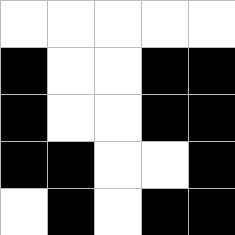[["white", "white", "white", "white", "white"], ["black", "white", "white", "black", "black"], ["black", "white", "white", "black", "black"], ["black", "black", "white", "white", "black"], ["white", "black", "white", "black", "black"]]